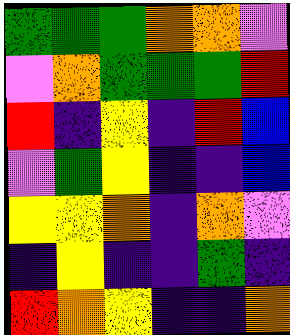[["green", "green", "green", "orange", "orange", "violet"], ["violet", "orange", "green", "green", "green", "red"], ["red", "indigo", "yellow", "indigo", "red", "blue"], ["violet", "green", "yellow", "indigo", "indigo", "blue"], ["yellow", "yellow", "orange", "indigo", "orange", "violet"], ["indigo", "yellow", "indigo", "indigo", "green", "indigo"], ["red", "orange", "yellow", "indigo", "indigo", "orange"]]